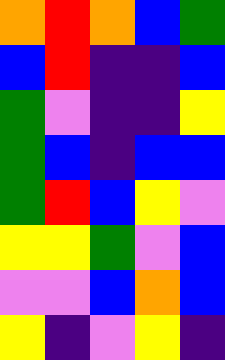[["orange", "red", "orange", "blue", "green"], ["blue", "red", "indigo", "indigo", "blue"], ["green", "violet", "indigo", "indigo", "yellow"], ["green", "blue", "indigo", "blue", "blue"], ["green", "red", "blue", "yellow", "violet"], ["yellow", "yellow", "green", "violet", "blue"], ["violet", "violet", "blue", "orange", "blue"], ["yellow", "indigo", "violet", "yellow", "indigo"]]